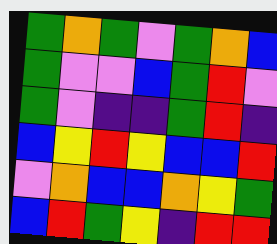[["green", "orange", "green", "violet", "green", "orange", "blue"], ["green", "violet", "violet", "blue", "green", "red", "violet"], ["green", "violet", "indigo", "indigo", "green", "red", "indigo"], ["blue", "yellow", "red", "yellow", "blue", "blue", "red"], ["violet", "orange", "blue", "blue", "orange", "yellow", "green"], ["blue", "red", "green", "yellow", "indigo", "red", "red"]]